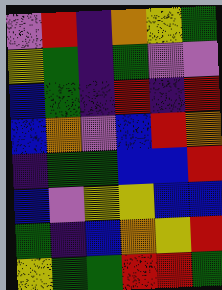[["violet", "red", "indigo", "orange", "yellow", "green"], ["yellow", "green", "indigo", "green", "violet", "violet"], ["blue", "green", "indigo", "red", "indigo", "red"], ["blue", "orange", "violet", "blue", "red", "orange"], ["indigo", "green", "green", "blue", "blue", "red"], ["blue", "violet", "yellow", "yellow", "blue", "blue"], ["green", "indigo", "blue", "orange", "yellow", "red"], ["yellow", "green", "green", "red", "red", "green"]]